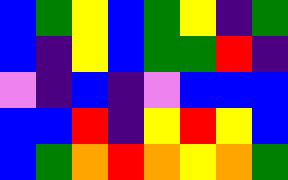[["blue", "green", "yellow", "blue", "green", "yellow", "indigo", "green"], ["blue", "indigo", "yellow", "blue", "green", "green", "red", "indigo"], ["violet", "indigo", "blue", "indigo", "violet", "blue", "blue", "blue"], ["blue", "blue", "red", "indigo", "yellow", "red", "yellow", "blue"], ["blue", "green", "orange", "red", "orange", "yellow", "orange", "green"]]